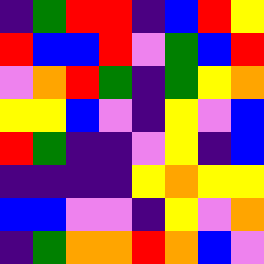[["indigo", "green", "red", "red", "indigo", "blue", "red", "yellow"], ["red", "blue", "blue", "red", "violet", "green", "blue", "red"], ["violet", "orange", "red", "green", "indigo", "green", "yellow", "orange"], ["yellow", "yellow", "blue", "violet", "indigo", "yellow", "violet", "blue"], ["red", "green", "indigo", "indigo", "violet", "yellow", "indigo", "blue"], ["indigo", "indigo", "indigo", "indigo", "yellow", "orange", "yellow", "yellow"], ["blue", "blue", "violet", "violet", "indigo", "yellow", "violet", "orange"], ["indigo", "green", "orange", "orange", "red", "orange", "blue", "violet"]]